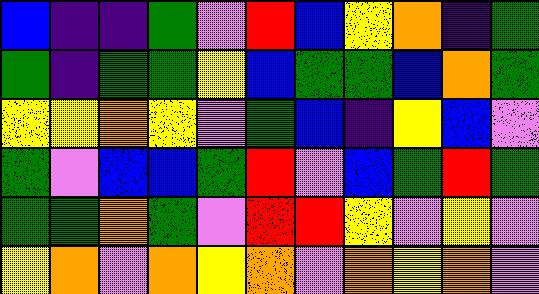[["blue", "indigo", "indigo", "green", "violet", "red", "blue", "yellow", "orange", "indigo", "green"], ["green", "indigo", "green", "green", "yellow", "blue", "green", "green", "blue", "orange", "green"], ["yellow", "yellow", "orange", "yellow", "violet", "green", "blue", "indigo", "yellow", "blue", "violet"], ["green", "violet", "blue", "blue", "green", "red", "violet", "blue", "green", "red", "green"], ["green", "green", "orange", "green", "violet", "red", "red", "yellow", "violet", "yellow", "violet"], ["yellow", "orange", "violet", "orange", "yellow", "orange", "violet", "orange", "yellow", "orange", "violet"]]